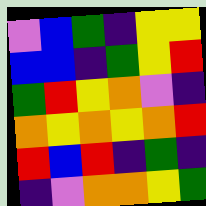[["violet", "blue", "green", "indigo", "yellow", "yellow"], ["blue", "blue", "indigo", "green", "yellow", "red"], ["green", "red", "yellow", "orange", "violet", "indigo"], ["orange", "yellow", "orange", "yellow", "orange", "red"], ["red", "blue", "red", "indigo", "green", "indigo"], ["indigo", "violet", "orange", "orange", "yellow", "green"]]